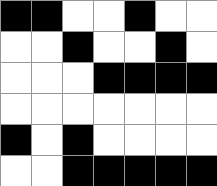[["black", "black", "white", "white", "black", "white", "white"], ["white", "white", "black", "white", "white", "black", "white"], ["white", "white", "white", "black", "black", "black", "black"], ["white", "white", "white", "white", "white", "white", "white"], ["black", "white", "black", "white", "white", "white", "white"], ["white", "white", "black", "black", "black", "black", "black"]]